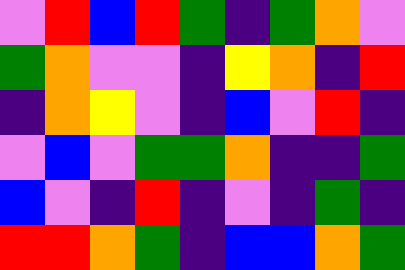[["violet", "red", "blue", "red", "green", "indigo", "green", "orange", "violet"], ["green", "orange", "violet", "violet", "indigo", "yellow", "orange", "indigo", "red"], ["indigo", "orange", "yellow", "violet", "indigo", "blue", "violet", "red", "indigo"], ["violet", "blue", "violet", "green", "green", "orange", "indigo", "indigo", "green"], ["blue", "violet", "indigo", "red", "indigo", "violet", "indigo", "green", "indigo"], ["red", "red", "orange", "green", "indigo", "blue", "blue", "orange", "green"]]